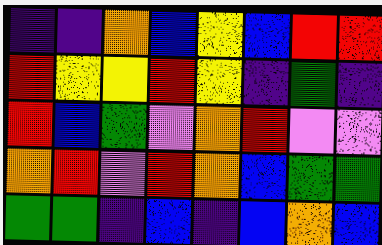[["indigo", "indigo", "orange", "blue", "yellow", "blue", "red", "red"], ["red", "yellow", "yellow", "red", "yellow", "indigo", "green", "indigo"], ["red", "blue", "green", "violet", "orange", "red", "violet", "violet"], ["orange", "red", "violet", "red", "orange", "blue", "green", "green"], ["green", "green", "indigo", "blue", "indigo", "blue", "orange", "blue"]]